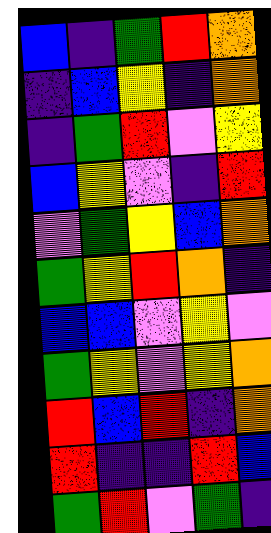[["blue", "indigo", "green", "red", "orange"], ["indigo", "blue", "yellow", "indigo", "orange"], ["indigo", "green", "red", "violet", "yellow"], ["blue", "yellow", "violet", "indigo", "red"], ["violet", "green", "yellow", "blue", "orange"], ["green", "yellow", "red", "orange", "indigo"], ["blue", "blue", "violet", "yellow", "violet"], ["green", "yellow", "violet", "yellow", "orange"], ["red", "blue", "red", "indigo", "orange"], ["red", "indigo", "indigo", "red", "blue"], ["green", "red", "violet", "green", "indigo"]]